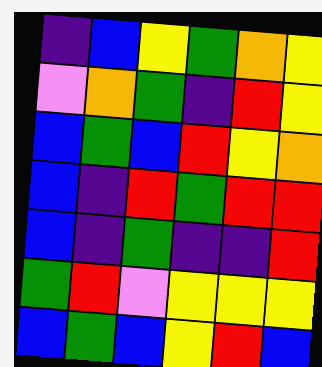[["indigo", "blue", "yellow", "green", "orange", "yellow"], ["violet", "orange", "green", "indigo", "red", "yellow"], ["blue", "green", "blue", "red", "yellow", "orange"], ["blue", "indigo", "red", "green", "red", "red"], ["blue", "indigo", "green", "indigo", "indigo", "red"], ["green", "red", "violet", "yellow", "yellow", "yellow"], ["blue", "green", "blue", "yellow", "red", "blue"]]